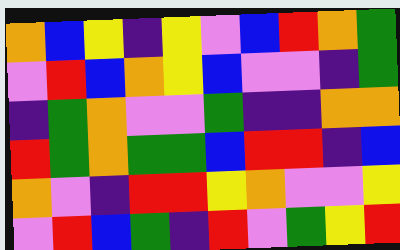[["orange", "blue", "yellow", "indigo", "yellow", "violet", "blue", "red", "orange", "green"], ["violet", "red", "blue", "orange", "yellow", "blue", "violet", "violet", "indigo", "green"], ["indigo", "green", "orange", "violet", "violet", "green", "indigo", "indigo", "orange", "orange"], ["red", "green", "orange", "green", "green", "blue", "red", "red", "indigo", "blue"], ["orange", "violet", "indigo", "red", "red", "yellow", "orange", "violet", "violet", "yellow"], ["violet", "red", "blue", "green", "indigo", "red", "violet", "green", "yellow", "red"]]